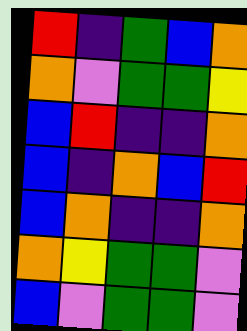[["red", "indigo", "green", "blue", "orange"], ["orange", "violet", "green", "green", "yellow"], ["blue", "red", "indigo", "indigo", "orange"], ["blue", "indigo", "orange", "blue", "red"], ["blue", "orange", "indigo", "indigo", "orange"], ["orange", "yellow", "green", "green", "violet"], ["blue", "violet", "green", "green", "violet"]]